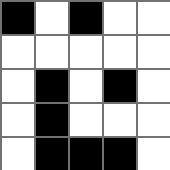[["black", "white", "black", "white", "white"], ["white", "white", "white", "white", "white"], ["white", "black", "white", "black", "white"], ["white", "black", "white", "white", "white"], ["white", "black", "black", "black", "white"]]